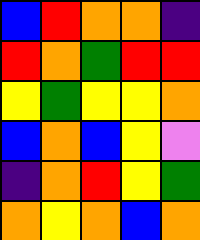[["blue", "red", "orange", "orange", "indigo"], ["red", "orange", "green", "red", "red"], ["yellow", "green", "yellow", "yellow", "orange"], ["blue", "orange", "blue", "yellow", "violet"], ["indigo", "orange", "red", "yellow", "green"], ["orange", "yellow", "orange", "blue", "orange"]]